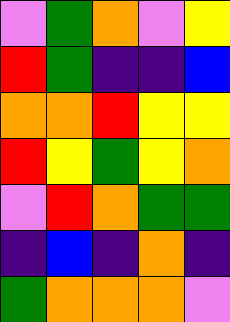[["violet", "green", "orange", "violet", "yellow"], ["red", "green", "indigo", "indigo", "blue"], ["orange", "orange", "red", "yellow", "yellow"], ["red", "yellow", "green", "yellow", "orange"], ["violet", "red", "orange", "green", "green"], ["indigo", "blue", "indigo", "orange", "indigo"], ["green", "orange", "orange", "orange", "violet"]]